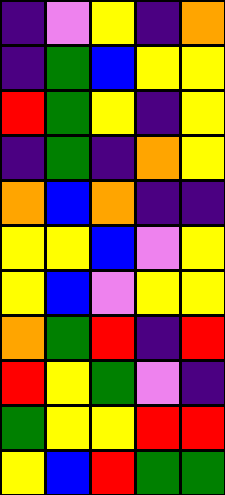[["indigo", "violet", "yellow", "indigo", "orange"], ["indigo", "green", "blue", "yellow", "yellow"], ["red", "green", "yellow", "indigo", "yellow"], ["indigo", "green", "indigo", "orange", "yellow"], ["orange", "blue", "orange", "indigo", "indigo"], ["yellow", "yellow", "blue", "violet", "yellow"], ["yellow", "blue", "violet", "yellow", "yellow"], ["orange", "green", "red", "indigo", "red"], ["red", "yellow", "green", "violet", "indigo"], ["green", "yellow", "yellow", "red", "red"], ["yellow", "blue", "red", "green", "green"]]